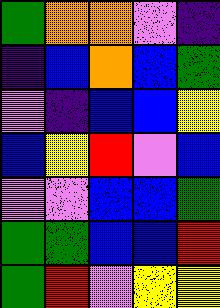[["green", "orange", "orange", "violet", "indigo"], ["indigo", "blue", "orange", "blue", "green"], ["violet", "indigo", "blue", "blue", "yellow"], ["blue", "yellow", "red", "violet", "blue"], ["violet", "violet", "blue", "blue", "green"], ["green", "green", "blue", "blue", "red"], ["green", "red", "violet", "yellow", "yellow"]]